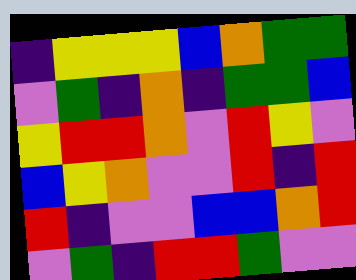[["indigo", "yellow", "yellow", "yellow", "blue", "orange", "green", "green"], ["violet", "green", "indigo", "orange", "indigo", "green", "green", "blue"], ["yellow", "red", "red", "orange", "violet", "red", "yellow", "violet"], ["blue", "yellow", "orange", "violet", "violet", "red", "indigo", "red"], ["red", "indigo", "violet", "violet", "blue", "blue", "orange", "red"], ["violet", "green", "indigo", "red", "red", "green", "violet", "violet"]]